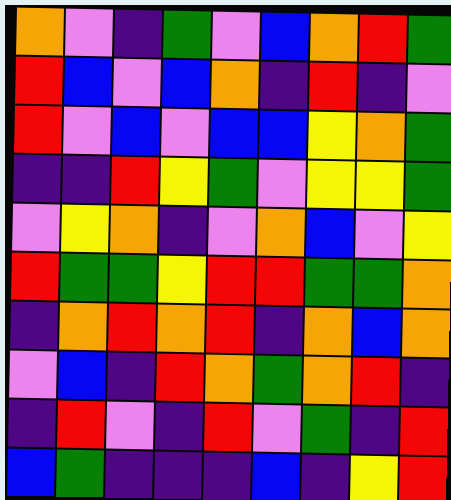[["orange", "violet", "indigo", "green", "violet", "blue", "orange", "red", "green"], ["red", "blue", "violet", "blue", "orange", "indigo", "red", "indigo", "violet"], ["red", "violet", "blue", "violet", "blue", "blue", "yellow", "orange", "green"], ["indigo", "indigo", "red", "yellow", "green", "violet", "yellow", "yellow", "green"], ["violet", "yellow", "orange", "indigo", "violet", "orange", "blue", "violet", "yellow"], ["red", "green", "green", "yellow", "red", "red", "green", "green", "orange"], ["indigo", "orange", "red", "orange", "red", "indigo", "orange", "blue", "orange"], ["violet", "blue", "indigo", "red", "orange", "green", "orange", "red", "indigo"], ["indigo", "red", "violet", "indigo", "red", "violet", "green", "indigo", "red"], ["blue", "green", "indigo", "indigo", "indigo", "blue", "indigo", "yellow", "red"]]